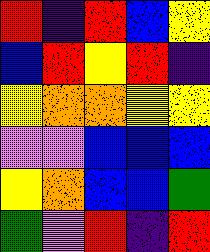[["red", "indigo", "red", "blue", "yellow"], ["blue", "red", "yellow", "red", "indigo"], ["yellow", "orange", "orange", "yellow", "yellow"], ["violet", "violet", "blue", "blue", "blue"], ["yellow", "orange", "blue", "blue", "green"], ["green", "violet", "red", "indigo", "red"]]